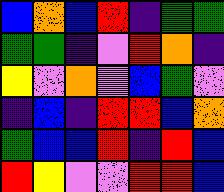[["blue", "orange", "blue", "red", "indigo", "green", "green"], ["green", "green", "indigo", "violet", "red", "orange", "indigo"], ["yellow", "violet", "orange", "violet", "blue", "green", "violet"], ["indigo", "blue", "indigo", "red", "red", "blue", "orange"], ["green", "blue", "blue", "red", "indigo", "red", "blue"], ["red", "yellow", "violet", "violet", "red", "red", "blue"]]